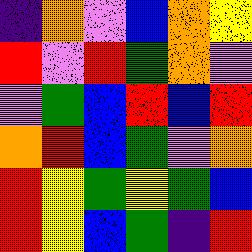[["indigo", "orange", "violet", "blue", "orange", "yellow"], ["red", "violet", "red", "green", "orange", "violet"], ["violet", "green", "blue", "red", "blue", "red"], ["orange", "red", "blue", "green", "violet", "orange"], ["red", "yellow", "green", "yellow", "green", "blue"], ["red", "yellow", "blue", "green", "indigo", "red"]]